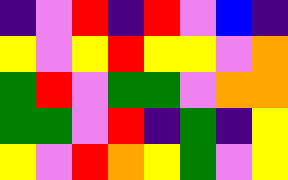[["indigo", "violet", "red", "indigo", "red", "violet", "blue", "indigo"], ["yellow", "violet", "yellow", "red", "yellow", "yellow", "violet", "orange"], ["green", "red", "violet", "green", "green", "violet", "orange", "orange"], ["green", "green", "violet", "red", "indigo", "green", "indigo", "yellow"], ["yellow", "violet", "red", "orange", "yellow", "green", "violet", "yellow"]]